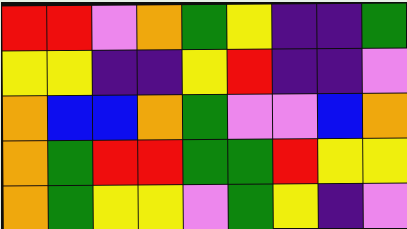[["red", "red", "violet", "orange", "green", "yellow", "indigo", "indigo", "green"], ["yellow", "yellow", "indigo", "indigo", "yellow", "red", "indigo", "indigo", "violet"], ["orange", "blue", "blue", "orange", "green", "violet", "violet", "blue", "orange"], ["orange", "green", "red", "red", "green", "green", "red", "yellow", "yellow"], ["orange", "green", "yellow", "yellow", "violet", "green", "yellow", "indigo", "violet"]]